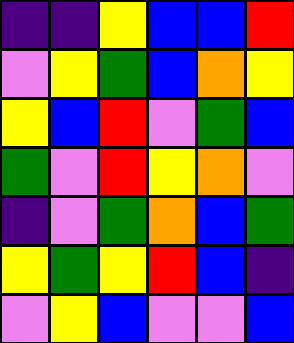[["indigo", "indigo", "yellow", "blue", "blue", "red"], ["violet", "yellow", "green", "blue", "orange", "yellow"], ["yellow", "blue", "red", "violet", "green", "blue"], ["green", "violet", "red", "yellow", "orange", "violet"], ["indigo", "violet", "green", "orange", "blue", "green"], ["yellow", "green", "yellow", "red", "blue", "indigo"], ["violet", "yellow", "blue", "violet", "violet", "blue"]]